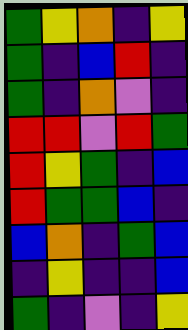[["green", "yellow", "orange", "indigo", "yellow"], ["green", "indigo", "blue", "red", "indigo"], ["green", "indigo", "orange", "violet", "indigo"], ["red", "red", "violet", "red", "green"], ["red", "yellow", "green", "indigo", "blue"], ["red", "green", "green", "blue", "indigo"], ["blue", "orange", "indigo", "green", "blue"], ["indigo", "yellow", "indigo", "indigo", "blue"], ["green", "indigo", "violet", "indigo", "yellow"]]